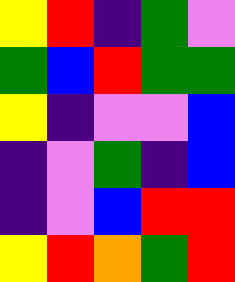[["yellow", "red", "indigo", "green", "violet"], ["green", "blue", "red", "green", "green"], ["yellow", "indigo", "violet", "violet", "blue"], ["indigo", "violet", "green", "indigo", "blue"], ["indigo", "violet", "blue", "red", "red"], ["yellow", "red", "orange", "green", "red"]]